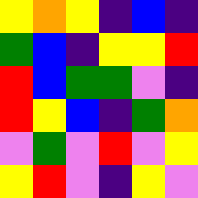[["yellow", "orange", "yellow", "indigo", "blue", "indigo"], ["green", "blue", "indigo", "yellow", "yellow", "red"], ["red", "blue", "green", "green", "violet", "indigo"], ["red", "yellow", "blue", "indigo", "green", "orange"], ["violet", "green", "violet", "red", "violet", "yellow"], ["yellow", "red", "violet", "indigo", "yellow", "violet"]]